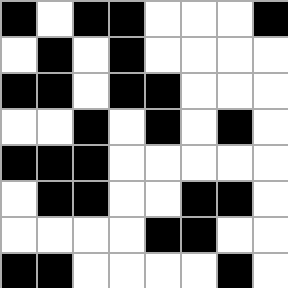[["black", "white", "black", "black", "white", "white", "white", "black"], ["white", "black", "white", "black", "white", "white", "white", "white"], ["black", "black", "white", "black", "black", "white", "white", "white"], ["white", "white", "black", "white", "black", "white", "black", "white"], ["black", "black", "black", "white", "white", "white", "white", "white"], ["white", "black", "black", "white", "white", "black", "black", "white"], ["white", "white", "white", "white", "black", "black", "white", "white"], ["black", "black", "white", "white", "white", "white", "black", "white"]]